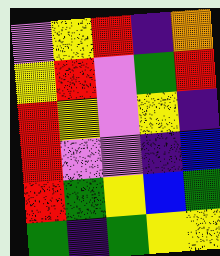[["violet", "yellow", "red", "indigo", "orange"], ["yellow", "red", "violet", "green", "red"], ["red", "yellow", "violet", "yellow", "indigo"], ["red", "violet", "violet", "indigo", "blue"], ["red", "green", "yellow", "blue", "green"], ["green", "indigo", "green", "yellow", "yellow"]]